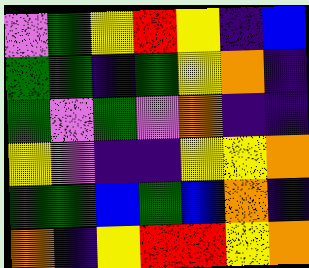[["violet", "green", "yellow", "red", "yellow", "indigo", "blue"], ["green", "green", "indigo", "green", "yellow", "orange", "indigo"], ["green", "violet", "green", "violet", "orange", "indigo", "indigo"], ["yellow", "violet", "indigo", "indigo", "yellow", "yellow", "orange"], ["green", "green", "blue", "green", "blue", "orange", "indigo"], ["orange", "indigo", "yellow", "red", "red", "yellow", "orange"]]